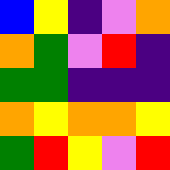[["blue", "yellow", "indigo", "violet", "orange"], ["orange", "green", "violet", "red", "indigo"], ["green", "green", "indigo", "indigo", "indigo"], ["orange", "yellow", "orange", "orange", "yellow"], ["green", "red", "yellow", "violet", "red"]]